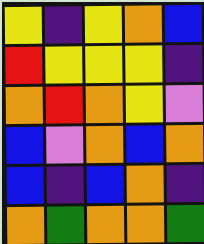[["yellow", "indigo", "yellow", "orange", "blue"], ["red", "yellow", "yellow", "yellow", "indigo"], ["orange", "red", "orange", "yellow", "violet"], ["blue", "violet", "orange", "blue", "orange"], ["blue", "indigo", "blue", "orange", "indigo"], ["orange", "green", "orange", "orange", "green"]]